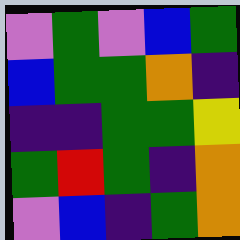[["violet", "green", "violet", "blue", "green"], ["blue", "green", "green", "orange", "indigo"], ["indigo", "indigo", "green", "green", "yellow"], ["green", "red", "green", "indigo", "orange"], ["violet", "blue", "indigo", "green", "orange"]]